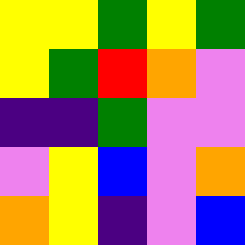[["yellow", "yellow", "green", "yellow", "green"], ["yellow", "green", "red", "orange", "violet"], ["indigo", "indigo", "green", "violet", "violet"], ["violet", "yellow", "blue", "violet", "orange"], ["orange", "yellow", "indigo", "violet", "blue"]]